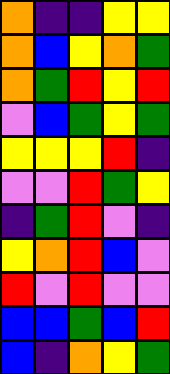[["orange", "indigo", "indigo", "yellow", "yellow"], ["orange", "blue", "yellow", "orange", "green"], ["orange", "green", "red", "yellow", "red"], ["violet", "blue", "green", "yellow", "green"], ["yellow", "yellow", "yellow", "red", "indigo"], ["violet", "violet", "red", "green", "yellow"], ["indigo", "green", "red", "violet", "indigo"], ["yellow", "orange", "red", "blue", "violet"], ["red", "violet", "red", "violet", "violet"], ["blue", "blue", "green", "blue", "red"], ["blue", "indigo", "orange", "yellow", "green"]]